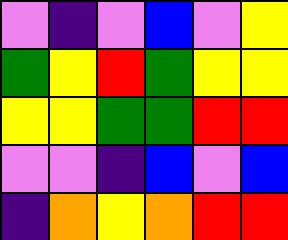[["violet", "indigo", "violet", "blue", "violet", "yellow"], ["green", "yellow", "red", "green", "yellow", "yellow"], ["yellow", "yellow", "green", "green", "red", "red"], ["violet", "violet", "indigo", "blue", "violet", "blue"], ["indigo", "orange", "yellow", "orange", "red", "red"]]